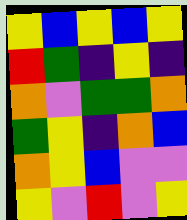[["yellow", "blue", "yellow", "blue", "yellow"], ["red", "green", "indigo", "yellow", "indigo"], ["orange", "violet", "green", "green", "orange"], ["green", "yellow", "indigo", "orange", "blue"], ["orange", "yellow", "blue", "violet", "violet"], ["yellow", "violet", "red", "violet", "yellow"]]